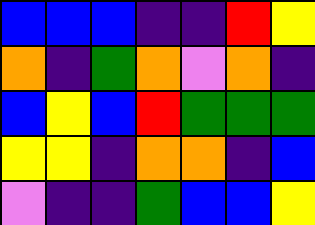[["blue", "blue", "blue", "indigo", "indigo", "red", "yellow"], ["orange", "indigo", "green", "orange", "violet", "orange", "indigo"], ["blue", "yellow", "blue", "red", "green", "green", "green"], ["yellow", "yellow", "indigo", "orange", "orange", "indigo", "blue"], ["violet", "indigo", "indigo", "green", "blue", "blue", "yellow"]]